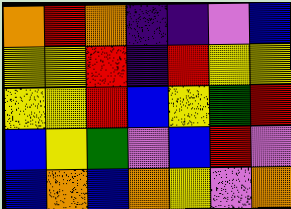[["orange", "red", "orange", "indigo", "indigo", "violet", "blue"], ["yellow", "yellow", "red", "indigo", "red", "yellow", "yellow"], ["yellow", "yellow", "red", "blue", "yellow", "green", "red"], ["blue", "yellow", "green", "violet", "blue", "red", "violet"], ["blue", "orange", "blue", "orange", "yellow", "violet", "orange"]]